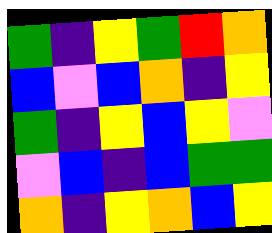[["green", "indigo", "yellow", "green", "red", "orange"], ["blue", "violet", "blue", "orange", "indigo", "yellow"], ["green", "indigo", "yellow", "blue", "yellow", "violet"], ["violet", "blue", "indigo", "blue", "green", "green"], ["orange", "indigo", "yellow", "orange", "blue", "yellow"]]